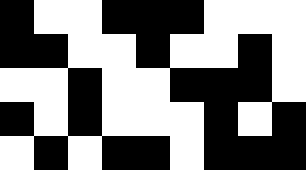[["black", "white", "white", "black", "black", "black", "white", "white", "white"], ["black", "black", "white", "white", "black", "white", "white", "black", "white"], ["white", "white", "black", "white", "white", "black", "black", "black", "white"], ["black", "white", "black", "white", "white", "white", "black", "white", "black"], ["white", "black", "white", "black", "black", "white", "black", "black", "black"]]